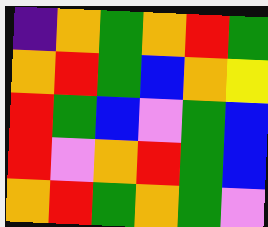[["indigo", "orange", "green", "orange", "red", "green"], ["orange", "red", "green", "blue", "orange", "yellow"], ["red", "green", "blue", "violet", "green", "blue"], ["red", "violet", "orange", "red", "green", "blue"], ["orange", "red", "green", "orange", "green", "violet"]]